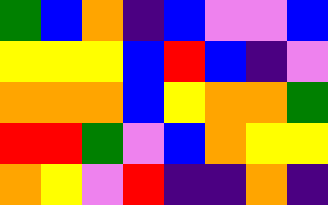[["green", "blue", "orange", "indigo", "blue", "violet", "violet", "blue"], ["yellow", "yellow", "yellow", "blue", "red", "blue", "indigo", "violet"], ["orange", "orange", "orange", "blue", "yellow", "orange", "orange", "green"], ["red", "red", "green", "violet", "blue", "orange", "yellow", "yellow"], ["orange", "yellow", "violet", "red", "indigo", "indigo", "orange", "indigo"]]